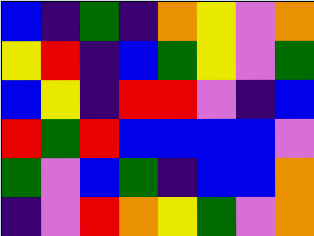[["blue", "indigo", "green", "indigo", "orange", "yellow", "violet", "orange"], ["yellow", "red", "indigo", "blue", "green", "yellow", "violet", "green"], ["blue", "yellow", "indigo", "red", "red", "violet", "indigo", "blue"], ["red", "green", "red", "blue", "blue", "blue", "blue", "violet"], ["green", "violet", "blue", "green", "indigo", "blue", "blue", "orange"], ["indigo", "violet", "red", "orange", "yellow", "green", "violet", "orange"]]